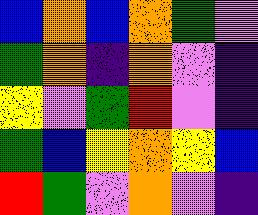[["blue", "orange", "blue", "orange", "green", "violet"], ["green", "orange", "indigo", "orange", "violet", "indigo"], ["yellow", "violet", "green", "red", "violet", "indigo"], ["green", "blue", "yellow", "orange", "yellow", "blue"], ["red", "green", "violet", "orange", "violet", "indigo"]]